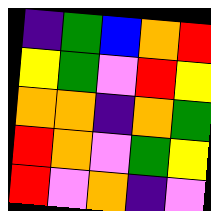[["indigo", "green", "blue", "orange", "red"], ["yellow", "green", "violet", "red", "yellow"], ["orange", "orange", "indigo", "orange", "green"], ["red", "orange", "violet", "green", "yellow"], ["red", "violet", "orange", "indigo", "violet"]]